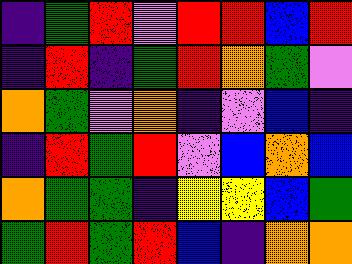[["indigo", "green", "red", "violet", "red", "red", "blue", "red"], ["indigo", "red", "indigo", "green", "red", "orange", "green", "violet"], ["orange", "green", "violet", "orange", "indigo", "violet", "blue", "indigo"], ["indigo", "red", "green", "red", "violet", "blue", "orange", "blue"], ["orange", "green", "green", "indigo", "yellow", "yellow", "blue", "green"], ["green", "red", "green", "red", "blue", "indigo", "orange", "orange"]]